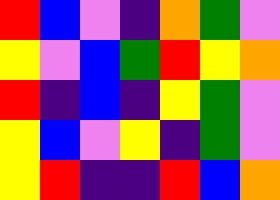[["red", "blue", "violet", "indigo", "orange", "green", "violet"], ["yellow", "violet", "blue", "green", "red", "yellow", "orange"], ["red", "indigo", "blue", "indigo", "yellow", "green", "violet"], ["yellow", "blue", "violet", "yellow", "indigo", "green", "violet"], ["yellow", "red", "indigo", "indigo", "red", "blue", "orange"]]